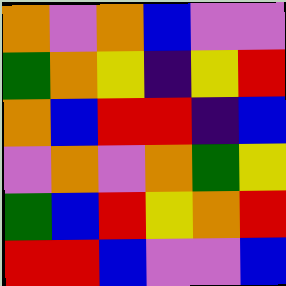[["orange", "violet", "orange", "blue", "violet", "violet"], ["green", "orange", "yellow", "indigo", "yellow", "red"], ["orange", "blue", "red", "red", "indigo", "blue"], ["violet", "orange", "violet", "orange", "green", "yellow"], ["green", "blue", "red", "yellow", "orange", "red"], ["red", "red", "blue", "violet", "violet", "blue"]]